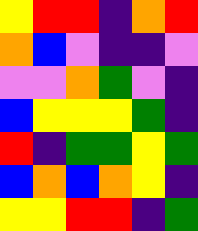[["yellow", "red", "red", "indigo", "orange", "red"], ["orange", "blue", "violet", "indigo", "indigo", "violet"], ["violet", "violet", "orange", "green", "violet", "indigo"], ["blue", "yellow", "yellow", "yellow", "green", "indigo"], ["red", "indigo", "green", "green", "yellow", "green"], ["blue", "orange", "blue", "orange", "yellow", "indigo"], ["yellow", "yellow", "red", "red", "indigo", "green"]]